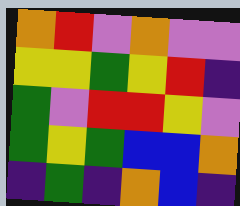[["orange", "red", "violet", "orange", "violet", "violet"], ["yellow", "yellow", "green", "yellow", "red", "indigo"], ["green", "violet", "red", "red", "yellow", "violet"], ["green", "yellow", "green", "blue", "blue", "orange"], ["indigo", "green", "indigo", "orange", "blue", "indigo"]]